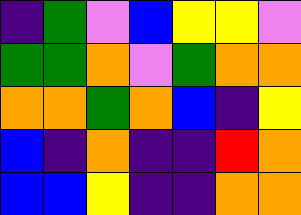[["indigo", "green", "violet", "blue", "yellow", "yellow", "violet"], ["green", "green", "orange", "violet", "green", "orange", "orange"], ["orange", "orange", "green", "orange", "blue", "indigo", "yellow"], ["blue", "indigo", "orange", "indigo", "indigo", "red", "orange"], ["blue", "blue", "yellow", "indigo", "indigo", "orange", "orange"]]